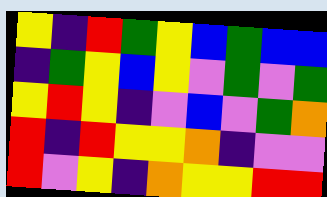[["yellow", "indigo", "red", "green", "yellow", "blue", "green", "blue", "blue"], ["indigo", "green", "yellow", "blue", "yellow", "violet", "green", "violet", "green"], ["yellow", "red", "yellow", "indigo", "violet", "blue", "violet", "green", "orange"], ["red", "indigo", "red", "yellow", "yellow", "orange", "indigo", "violet", "violet"], ["red", "violet", "yellow", "indigo", "orange", "yellow", "yellow", "red", "red"]]